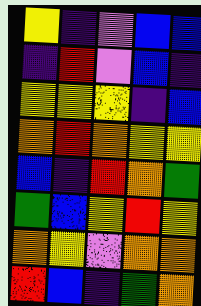[["yellow", "indigo", "violet", "blue", "blue"], ["indigo", "red", "violet", "blue", "indigo"], ["yellow", "yellow", "yellow", "indigo", "blue"], ["orange", "red", "orange", "yellow", "yellow"], ["blue", "indigo", "red", "orange", "green"], ["green", "blue", "yellow", "red", "yellow"], ["orange", "yellow", "violet", "orange", "orange"], ["red", "blue", "indigo", "green", "orange"]]